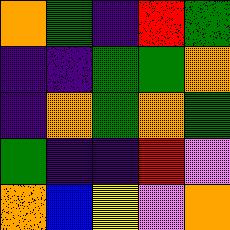[["orange", "green", "indigo", "red", "green"], ["indigo", "indigo", "green", "green", "orange"], ["indigo", "orange", "green", "orange", "green"], ["green", "indigo", "indigo", "red", "violet"], ["orange", "blue", "yellow", "violet", "orange"]]